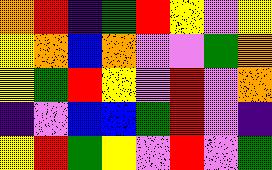[["orange", "red", "indigo", "green", "red", "yellow", "violet", "yellow"], ["yellow", "orange", "blue", "orange", "violet", "violet", "green", "orange"], ["yellow", "green", "red", "yellow", "violet", "red", "violet", "orange"], ["indigo", "violet", "blue", "blue", "green", "red", "violet", "indigo"], ["yellow", "red", "green", "yellow", "violet", "red", "violet", "green"]]